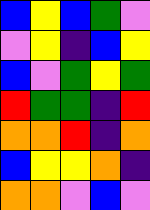[["blue", "yellow", "blue", "green", "violet"], ["violet", "yellow", "indigo", "blue", "yellow"], ["blue", "violet", "green", "yellow", "green"], ["red", "green", "green", "indigo", "red"], ["orange", "orange", "red", "indigo", "orange"], ["blue", "yellow", "yellow", "orange", "indigo"], ["orange", "orange", "violet", "blue", "violet"]]